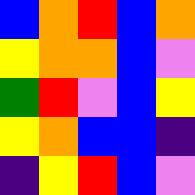[["blue", "orange", "red", "blue", "orange"], ["yellow", "orange", "orange", "blue", "violet"], ["green", "red", "violet", "blue", "yellow"], ["yellow", "orange", "blue", "blue", "indigo"], ["indigo", "yellow", "red", "blue", "violet"]]